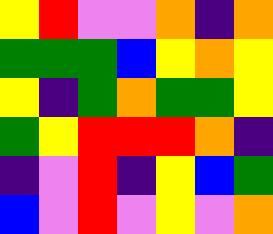[["yellow", "red", "violet", "violet", "orange", "indigo", "orange"], ["green", "green", "green", "blue", "yellow", "orange", "yellow"], ["yellow", "indigo", "green", "orange", "green", "green", "yellow"], ["green", "yellow", "red", "red", "red", "orange", "indigo"], ["indigo", "violet", "red", "indigo", "yellow", "blue", "green"], ["blue", "violet", "red", "violet", "yellow", "violet", "orange"]]